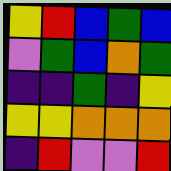[["yellow", "red", "blue", "green", "blue"], ["violet", "green", "blue", "orange", "green"], ["indigo", "indigo", "green", "indigo", "yellow"], ["yellow", "yellow", "orange", "orange", "orange"], ["indigo", "red", "violet", "violet", "red"]]